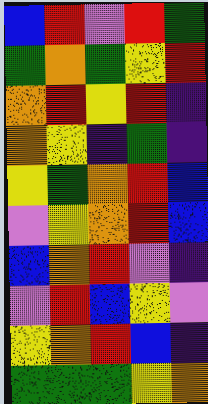[["blue", "red", "violet", "red", "green"], ["green", "orange", "green", "yellow", "red"], ["orange", "red", "yellow", "red", "indigo"], ["orange", "yellow", "indigo", "green", "indigo"], ["yellow", "green", "orange", "red", "blue"], ["violet", "yellow", "orange", "red", "blue"], ["blue", "orange", "red", "violet", "indigo"], ["violet", "red", "blue", "yellow", "violet"], ["yellow", "orange", "red", "blue", "indigo"], ["green", "green", "green", "yellow", "orange"]]